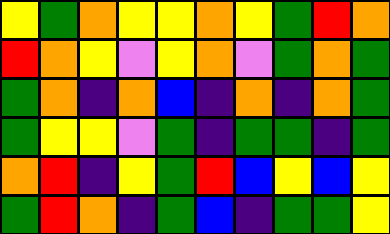[["yellow", "green", "orange", "yellow", "yellow", "orange", "yellow", "green", "red", "orange"], ["red", "orange", "yellow", "violet", "yellow", "orange", "violet", "green", "orange", "green"], ["green", "orange", "indigo", "orange", "blue", "indigo", "orange", "indigo", "orange", "green"], ["green", "yellow", "yellow", "violet", "green", "indigo", "green", "green", "indigo", "green"], ["orange", "red", "indigo", "yellow", "green", "red", "blue", "yellow", "blue", "yellow"], ["green", "red", "orange", "indigo", "green", "blue", "indigo", "green", "green", "yellow"]]